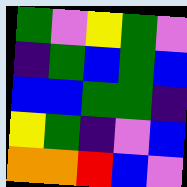[["green", "violet", "yellow", "green", "violet"], ["indigo", "green", "blue", "green", "blue"], ["blue", "blue", "green", "green", "indigo"], ["yellow", "green", "indigo", "violet", "blue"], ["orange", "orange", "red", "blue", "violet"]]